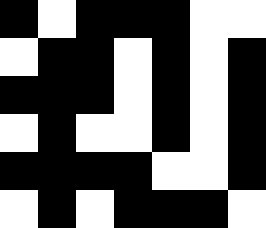[["black", "white", "black", "black", "black", "white", "white"], ["white", "black", "black", "white", "black", "white", "black"], ["black", "black", "black", "white", "black", "white", "black"], ["white", "black", "white", "white", "black", "white", "black"], ["black", "black", "black", "black", "white", "white", "black"], ["white", "black", "white", "black", "black", "black", "white"]]